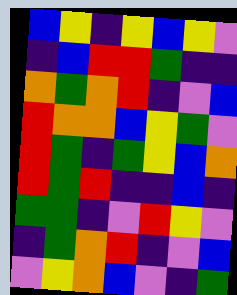[["blue", "yellow", "indigo", "yellow", "blue", "yellow", "violet"], ["indigo", "blue", "red", "red", "green", "indigo", "indigo"], ["orange", "green", "orange", "red", "indigo", "violet", "blue"], ["red", "orange", "orange", "blue", "yellow", "green", "violet"], ["red", "green", "indigo", "green", "yellow", "blue", "orange"], ["red", "green", "red", "indigo", "indigo", "blue", "indigo"], ["green", "green", "indigo", "violet", "red", "yellow", "violet"], ["indigo", "green", "orange", "red", "indigo", "violet", "blue"], ["violet", "yellow", "orange", "blue", "violet", "indigo", "green"]]